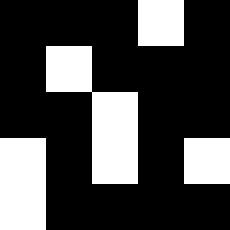[["black", "black", "black", "white", "black"], ["black", "white", "black", "black", "black"], ["black", "black", "white", "black", "black"], ["white", "black", "white", "black", "white"], ["white", "black", "black", "black", "black"]]